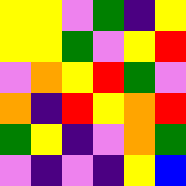[["yellow", "yellow", "violet", "green", "indigo", "yellow"], ["yellow", "yellow", "green", "violet", "yellow", "red"], ["violet", "orange", "yellow", "red", "green", "violet"], ["orange", "indigo", "red", "yellow", "orange", "red"], ["green", "yellow", "indigo", "violet", "orange", "green"], ["violet", "indigo", "violet", "indigo", "yellow", "blue"]]